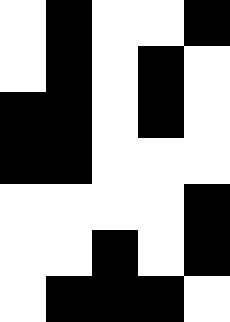[["white", "black", "white", "white", "black"], ["white", "black", "white", "black", "white"], ["black", "black", "white", "black", "white"], ["black", "black", "white", "white", "white"], ["white", "white", "white", "white", "black"], ["white", "white", "black", "white", "black"], ["white", "black", "black", "black", "white"]]